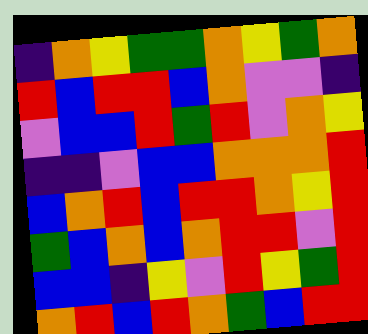[["indigo", "orange", "yellow", "green", "green", "orange", "yellow", "green", "orange"], ["red", "blue", "red", "red", "blue", "orange", "violet", "violet", "indigo"], ["violet", "blue", "blue", "red", "green", "red", "violet", "orange", "yellow"], ["indigo", "indigo", "violet", "blue", "blue", "orange", "orange", "orange", "red"], ["blue", "orange", "red", "blue", "red", "red", "orange", "yellow", "red"], ["green", "blue", "orange", "blue", "orange", "red", "red", "violet", "red"], ["blue", "blue", "indigo", "yellow", "violet", "red", "yellow", "green", "red"], ["orange", "red", "blue", "red", "orange", "green", "blue", "red", "red"]]